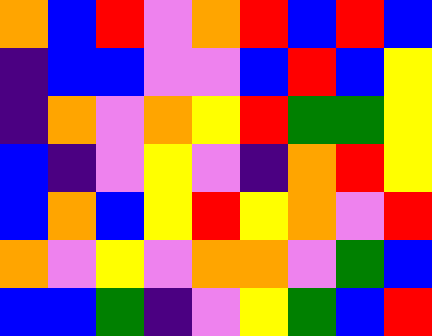[["orange", "blue", "red", "violet", "orange", "red", "blue", "red", "blue"], ["indigo", "blue", "blue", "violet", "violet", "blue", "red", "blue", "yellow"], ["indigo", "orange", "violet", "orange", "yellow", "red", "green", "green", "yellow"], ["blue", "indigo", "violet", "yellow", "violet", "indigo", "orange", "red", "yellow"], ["blue", "orange", "blue", "yellow", "red", "yellow", "orange", "violet", "red"], ["orange", "violet", "yellow", "violet", "orange", "orange", "violet", "green", "blue"], ["blue", "blue", "green", "indigo", "violet", "yellow", "green", "blue", "red"]]